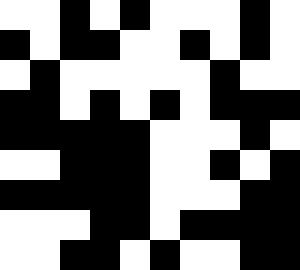[["white", "white", "black", "white", "black", "white", "white", "white", "black", "white"], ["black", "white", "black", "black", "white", "white", "black", "white", "black", "white"], ["white", "black", "white", "white", "white", "white", "white", "black", "white", "white"], ["black", "black", "white", "black", "white", "black", "white", "black", "black", "black"], ["black", "black", "black", "black", "black", "white", "white", "white", "black", "white"], ["white", "white", "black", "black", "black", "white", "white", "black", "white", "black"], ["black", "black", "black", "black", "black", "white", "white", "white", "black", "black"], ["white", "white", "white", "black", "black", "white", "black", "black", "black", "black"], ["white", "white", "black", "black", "white", "black", "white", "white", "black", "black"]]